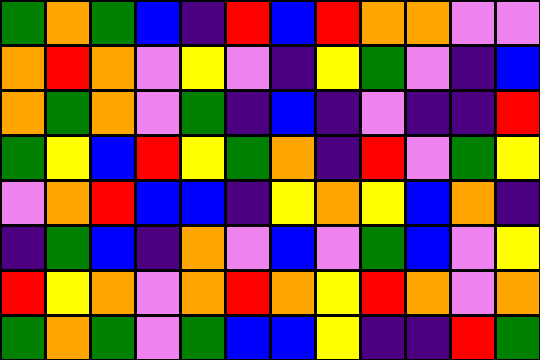[["green", "orange", "green", "blue", "indigo", "red", "blue", "red", "orange", "orange", "violet", "violet"], ["orange", "red", "orange", "violet", "yellow", "violet", "indigo", "yellow", "green", "violet", "indigo", "blue"], ["orange", "green", "orange", "violet", "green", "indigo", "blue", "indigo", "violet", "indigo", "indigo", "red"], ["green", "yellow", "blue", "red", "yellow", "green", "orange", "indigo", "red", "violet", "green", "yellow"], ["violet", "orange", "red", "blue", "blue", "indigo", "yellow", "orange", "yellow", "blue", "orange", "indigo"], ["indigo", "green", "blue", "indigo", "orange", "violet", "blue", "violet", "green", "blue", "violet", "yellow"], ["red", "yellow", "orange", "violet", "orange", "red", "orange", "yellow", "red", "orange", "violet", "orange"], ["green", "orange", "green", "violet", "green", "blue", "blue", "yellow", "indigo", "indigo", "red", "green"]]